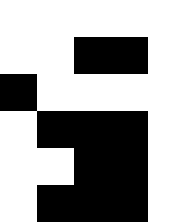[["white", "white", "white", "white", "white"], ["white", "white", "black", "black", "white"], ["black", "white", "white", "white", "white"], ["white", "black", "black", "black", "white"], ["white", "white", "black", "black", "white"], ["white", "black", "black", "black", "white"]]